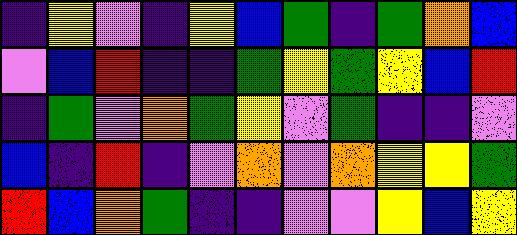[["indigo", "yellow", "violet", "indigo", "yellow", "blue", "green", "indigo", "green", "orange", "blue"], ["violet", "blue", "red", "indigo", "indigo", "green", "yellow", "green", "yellow", "blue", "red"], ["indigo", "green", "violet", "orange", "green", "yellow", "violet", "green", "indigo", "indigo", "violet"], ["blue", "indigo", "red", "indigo", "violet", "orange", "violet", "orange", "yellow", "yellow", "green"], ["red", "blue", "orange", "green", "indigo", "indigo", "violet", "violet", "yellow", "blue", "yellow"]]